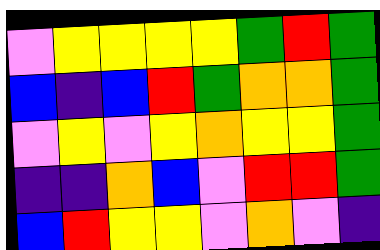[["violet", "yellow", "yellow", "yellow", "yellow", "green", "red", "green"], ["blue", "indigo", "blue", "red", "green", "orange", "orange", "green"], ["violet", "yellow", "violet", "yellow", "orange", "yellow", "yellow", "green"], ["indigo", "indigo", "orange", "blue", "violet", "red", "red", "green"], ["blue", "red", "yellow", "yellow", "violet", "orange", "violet", "indigo"]]